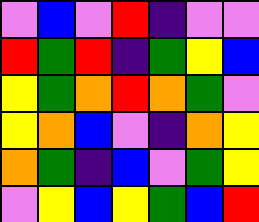[["violet", "blue", "violet", "red", "indigo", "violet", "violet"], ["red", "green", "red", "indigo", "green", "yellow", "blue"], ["yellow", "green", "orange", "red", "orange", "green", "violet"], ["yellow", "orange", "blue", "violet", "indigo", "orange", "yellow"], ["orange", "green", "indigo", "blue", "violet", "green", "yellow"], ["violet", "yellow", "blue", "yellow", "green", "blue", "red"]]